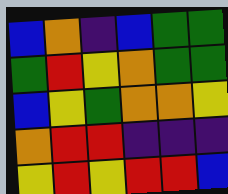[["blue", "orange", "indigo", "blue", "green", "green"], ["green", "red", "yellow", "orange", "green", "green"], ["blue", "yellow", "green", "orange", "orange", "yellow"], ["orange", "red", "red", "indigo", "indigo", "indigo"], ["yellow", "red", "yellow", "red", "red", "blue"]]